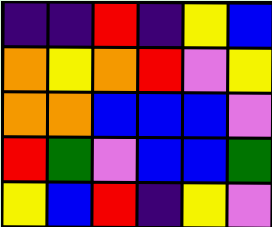[["indigo", "indigo", "red", "indigo", "yellow", "blue"], ["orange", "yellow", "orange", "red", "violet", "yellow"], ["orange", "orange", "blue", "blue", "blue", "violet"], ["red", "green", "violet", "blue", "blue", "green"], ["yellow", "blue", "red", "indigo", "yellow", "violet"]]